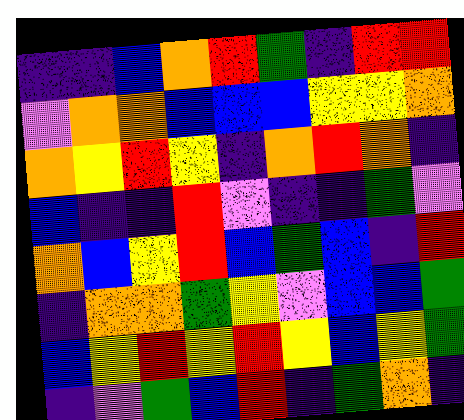[["indigo", "indigo", "blue", "orange", "red", "green", "indigo", "red", "red"], ["violet", "orange", "orange", "blue", "blue", "blue", "yellow", "yellow", "orange"], ["orange", "yellow", "red", "yellow", "indigo", "orange", "red", "orange", "indigo"], ["blue", "indigo", "indigo", "red", "violet", "indigo", "indigo", "green", "violet"], ["orange", "blue", "yellow", "red", "blue", "green", "blue", "indigo", "red"], ["indigo", "orange", "orange", "green", "yellow", "violet", "blue", "blue", "green"], ["blue", "yellow", "red", "yellow", "red", "yellow", "blue", "yellow", "green"], ["indigo", "violet", "green", "blue", "red", "indigo", "green", "orange", "indigo"]]